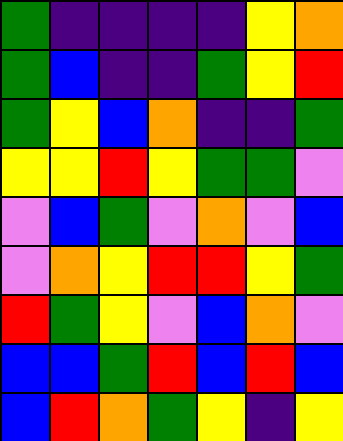[["green", "indigo", "indigo", "indigo", "indigo", "yellow", "orange"], ["green", "blue", "indigo", "indigo", "green", "yellow", "red"], ["green", "yellow", "blue", "orange", "indigo", "indigo", "green"], ["yellow", "yellow", "red", "yellow", "green", "green", "violet"], ["violet", "blue", "green", "violet", "orange", "violet", "blue"], ["violet", "orange", "yellow", "red", "red", "yellow", "green"], ["red", "green", "yellow", "violet", "blue", "orange", "violet"], ["blue", "blue", "green", "red", "blue", "red", "blue"], ["blue", "red", "orange", "green", "yellow", "indigo", "yellow"]]